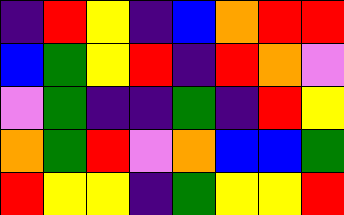[["indigo", "red", "yellow", "indigo", "blue", "orange", "red", "red"], ["blue", "green", "yellow", "red", "indigo", "red", "orange", "violet"], ["violet", "green", "indigo", "indigo", "green", "indigo", "red", "yellow"], ["orange", "green", "red", "violet", "orange", "blue", "blue", "green"], ["red", "yellow", "yellow", "indigo", "green", "yellow", "yellow", "red"]]